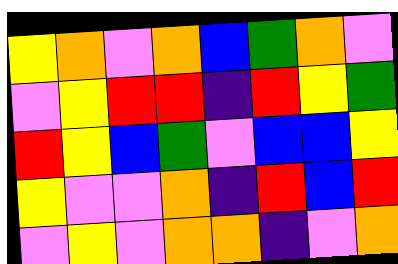[["yellow", "orange", "violet", "orange", "blue", "green", "orange", "violet"], ["violet", "yellow", "red", "red", "indigo", "red", "yellow", "green"], ["red", "yellow", "blue", "green", "violet", "blue", "blue", "yellow"], ["yellow", "violet", "violet", "orange", "indigo", "red", "blue", "red"], ["violet", "yellow", "violet", "orange", "orange", "indigo", "violet", "orange"]]